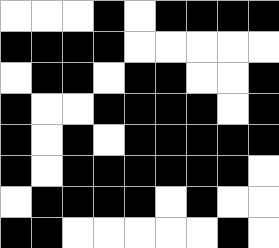[["white", "white", "white", "black", "white", "black", "black", "black", "black"], ["black", "black", "black", "black", "white", "white", "white", "white", "white"], ["white", "black", "black", "white", "black", "black", "white", "white", "black"], ["black", "white", "white", "black", "black", "black", "black", "white", "black"], ["black", "white", "black", "white", "black", "black", "black", "black", "black"], ["black", "white", "black", "black", "black", "black", "black", "black", "white"], ["white", "black", "black", "black", "black", "white", "black", "white", "white"], ["black", "black", "white", "white", "white", "white", "white", "black", "white"]]